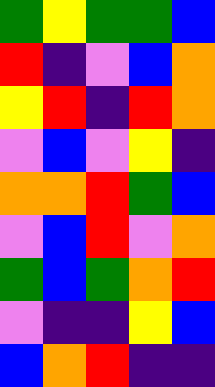[["green", "yellow", "green", "green", "blue"], ["red", "indigo", "violet", "blue", "orange"], ["yellow", "red", "indigo", "red", "orange"], ["violet", "blue", "violet", "yellow", "indigo"], ["orange", "orange", "red", "green", "blue"], ["violet", "blue", "red", "violet", "orange"], ["green", "blue", "green", "orange", "red"], ["violet", "indigo", "indigo", "yellow", "blue"], ["blue", "orange", "red", "indigo", "indigo"]]